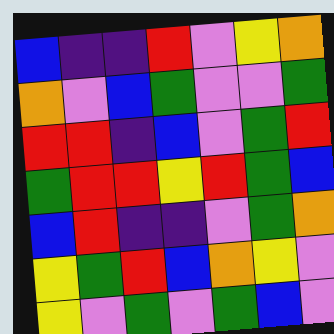[["blue", "indigo", "indigo", "red", "violet", "yellow", "orange"], ["orange", "violet", "blue", "green", "violet", "violet", "green"], ["red", "red", "indigo", "blue", "violet", "green", "red"], ["green", "red", "red", "yellow", "red", "green", "blue"], ["blue", "red", "indigo", "indigo", "violet", "green", "orange"], ["yellow", "green", "red", "blue", "orange", "yellow", "violet"], ["yellow", "violet", "green", "violet", "green", "blue", "violet"]]